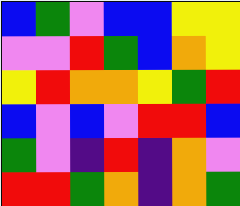[["blue", "green", "violet", "blue", "blue", "yellow", "yellow"], ["violet", "violet", "red", "green", "blue", "orange", "yellow"], ["yellow", "red", "orange", "orange", "yellow", "green", "red"], ["blue", "violet", "blue", "violet", "red", "red", "blue"], ["green", "violet", "indigo", "red", "indigo", "orange", "violet"], ["red", "red", "green", "orange", "indigo", "orange", "green"]]